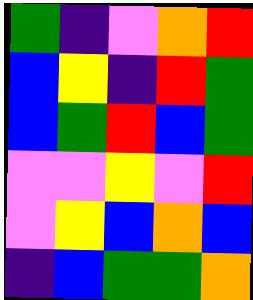[["green", "indigo", "violet", "orange", "red"], ["blue", "yellow", "indigo", "red", "green"], ["blue", "green", "red", "blue", "green"], ["violet", "violet", "yellow", "violet", "red"], ["violet", "yellow", "blue", "orange", "blue"], ["indigo", "blue", "green", "green", "orange"]]